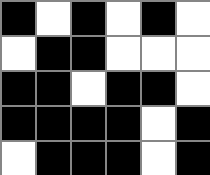[["black", "white", "black", "white", "black", "white"], ["white", "black", "black", "white", "white", "white"], ["black", "black", "white", "black", "black", "white"], ["black", "black", "black", "black", "white", "black"], ["white", "black", "black", "black", "white", "black"]]